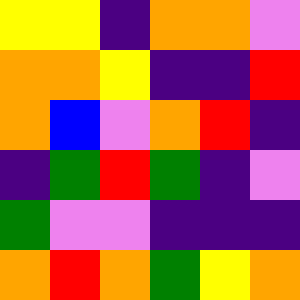[["yellow", "yellow", "indigo", "orange", "orange", "violet"], ["orange", "orange", "yellow", "indigo", "indigo", "red"], ["orange", "blue", "violet", "orange", "red", "indigo"], ["indigo", "green", "red", "green", "indigo", "violet"], ["green", "violet", "violet", "indigo", "indigo", "indigo"], ["orange", "red", "orange", "green", "yellow", "orange"]]